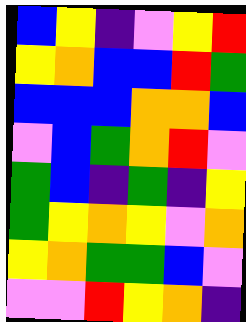[["blue", "yellow", "indigo", "violet", "yellow", "red"], ["yellow", "orange", "blue", "blue", "red", "green"], ["blue", "blue", "blue", "orange", "orange", "blue"], ["violet", "blue", "green", "orange", "red", "violet"], ["green", "blue", "indigo", "green", "indigo", "yellow"], ["green", "yellow", "orange", "yellow", "violet", "orange"], ["yellow", "orange", "green", "green", "blue", "violet"], ["violet", "violet", "red", "yellow", "orange", "indigo"]]